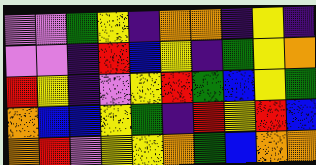[["violet", "violet", "green", "yellow", "indigo", "orange", "orange", "indigo", "yellow", "indigo"], ["violet", "violet", "indigo", "red", "blue", "yellow", "indigo", "green", "yellow", "orange"], ["red", "yellow", "indigo", "violet", "yellow", "red", "green", "blue", "yellow", "green"], ["orange", "blue", "blue", "yellow", "green", "indigo", "red", "yellow", "red", "blue"], ["orange", "red", "violet", "yellow", "yellow", "orange", "green", "blue", "orange", "orange"]]